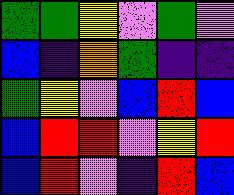[["green", "green", "yellow", "violet", "green", "violet"], ["blue", "indigo", "orange", "green", "indigo", "indigo"], ["green", "yellow", "violet", "blue", "red", "blue"], ["blue", "red", "red", "violet", "yellow", "red"], ["blue", "red", "violet", "indigo", "red", "blue"]]